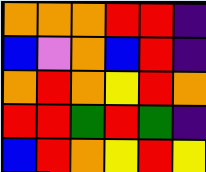[["orange", "orange", "orange", "red", "red", "indigo"], ["blue", "violet", "orange", "blue", "red", "indigo"], ["orange", "red", "orange", "yellow", "red", "orange"], ["red", "red", "green", "red", "green", "indigo"], ["blue", "red", "orange", "yellow", "red", "yellow"]]